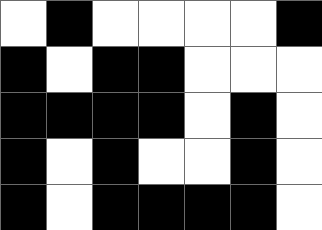[["white", "black", "white", "white", "white", "white", "black"], ["black", "white", "black", "black", "white", "white", "white"], ["black", "black", "black", "black", "white", "black", "white"], ["black", "white", "black", "white", "white", "black", "white"], ["black", "white", "black", "black", "black", "black", "white"]]